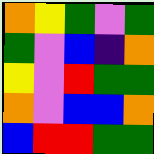[["orange", "yellow", "green", "violet", "green"], ["green", "violet", "blue", "indigo", "orange"], ["yellow", "violet", "red", "green", "green"], ["orange", "violet", "blue", "blue", "orange"], ["blue", "red", "red", "green", "green"]]